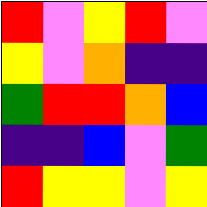[["red", "violet", "yellow", "red", "violet"], ["yellow", "violet", "orange", "indigo", "indigo"], ["green", "red", "red", "orange", "blue"], ["indigo", "indigo", "blue", "violet", "green"], ["red", "yellow", "yellow", "violet", "yellow"]]